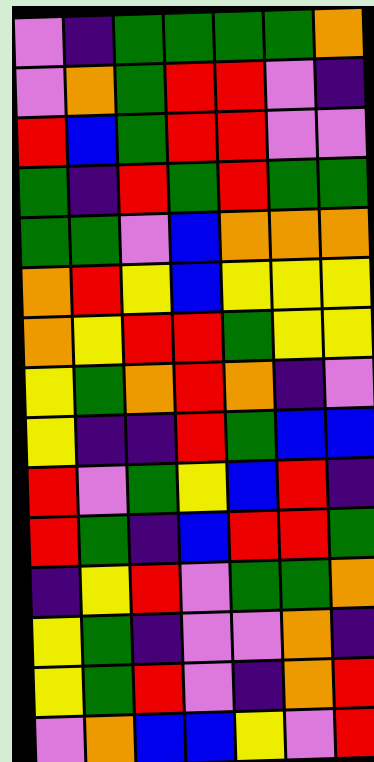[["violet", "indigo", "green", "green", "green", "green", "orange"], ["violet", "orange", "green", "red", "red", "violet", "indigo"], ["red", "blue", "green", "red", "red", "violet", "violet"], ["green", "indigo", "red", "green", "red", "green", "green"], ["green", "green", "violet", "blue", "orange", "orange", "orange"], ["orange", "red", "yellow", "blue", "yellow", "yellow", "yellow"], ["orange", "yellow", "red", "red", "green", "yellow", "yellow"], ["yellow", "green", "orange", "red", "orange", "indigo", "violet"], ["yellow", "indigo", "indigo", "red", "green", "blue", "blue"], ["red", "violet", "green", "yellow", "blue", "red", "indigo"], ["red", "green", "indigo", "blue", "red", "red", "green"], ["indigo", "yellow", "red", "violet", "green", "green", "orange"], ["yellow", "green", "indigo", "violet", "violet", "orange", "indigo"], ["yellow", "green", "red", "violet", "indigo", "orange", "red"], ["violet", "orange", "blue", "blue", "yellow", "violet", "red"]]